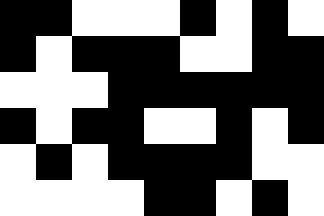[["black", "black", "white", "white", "white", "black", "white", "black", "white"], ["black", "white", "black", "black", "black", "white", "white", "black", "black"], ["white", "white", "white", "black", "black", "black", "black", "black", "black"], ["black", "white", "black", "black", "white", "white", "black", "white", "black"], ["white", "black", "white", "black", "black", "black", "black", "white", "white"], ["white", "white", "white", "white", "black", "black", "white", "black", "white"]]